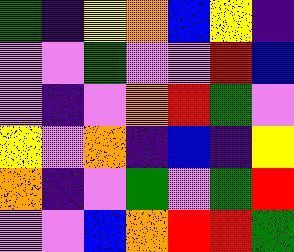[["green", "indigo", "yellow", "orange", "blue", "yellow", "indigo"], ["violet", "violet", "green", "violet", "violet", "red", "blue"], ["violet", "indigo", "violet", "orange", "red", "green", "violet"], ["yellow", "violet", "orange", "indigo", "blue", "indigo", "yellow"], ["orange", "indigo", "violet", "green", "violet", "green", "red"], ["violet", "violet", "blue", "orange", "red", "red", "green"]]